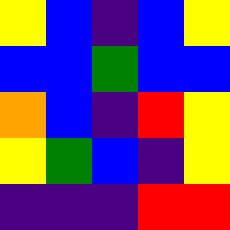[["yellow", "blue", "indigo", "blue", "yellow"], ["blue", "blue", "green", "blue", "blue"], ["orange", "blue", "indigo", "red", "yellow"], ["yellow", "green", "blue", "indigo", "yellow"], ["indigo", "indigo", "indigo", "red", "red"]]